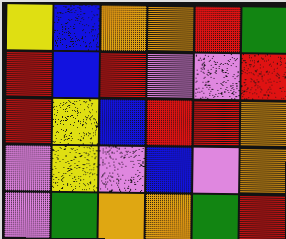[["yellow", "blue", "orange", "orange", "red", "green"], ["red", "blue", "red", "violet", "violet", "red"], ["red", "yellow", "blue", "red", "red", "orange"], ["violet", "yellow", "violet", "blue", "violet", "orange"], ["violet", "green", "orange", "orange", "green", "red"]]